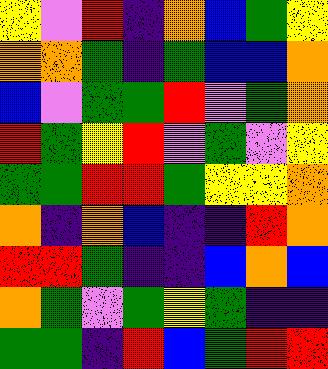[["yellow", "violet", "red", "indigo", "orange", "blue", "green", "yellow"], ["orange", "orange", "green", "indigo", "green", "blue", "blue", "orange"], ["blue", "violet", "green", "green", "red", "violet", "green", "orange"], ["red", "green", "yellow", "red", "violet", "green", "violet", "yellow"], ["green", "green", "red", "red", "green", "yellow", "yellow", "orange"], ["orange", "indigo", "orange", "blue", "indigo", "indigo", "red", "orange"], ["red", "red", "green", "indigo", "indigo", "blue", "orange", "blue"], ["orange", "green", "violet", "green", "yellow", "green", "indigo", "indigo"], ["green", "green", "indigo", "red", "blue", "green", "red", "red"]]